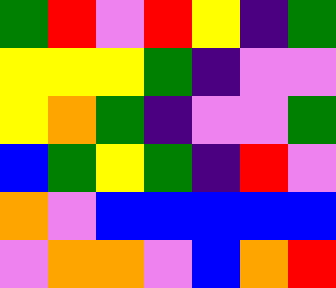[["green", "red", "violet", "red", "yellow", "indigo", "green"], ["yellow", "yellow", "yellow", "green", "indigo", "violet", "violet"], ["yellow", "orange", "green", "indigo", "violet", "violet", "green"], ["blue", "green", "yellow", "green", "indigo", "red", "violet"], ["orange", "violet", "blue", "blue", "blue", "blue", "blue"], ["violet", "orange", "orange", "violet", "blue", "orange", "red"]]